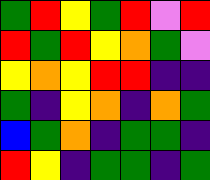[["green", "red", "yellow", "green", "red", "violet", "red"], ["red", "green", "red", "yellow", "orange", "green", "violet"], ["yellow", "orange", "yellow", "red", "red", "indigo", "indigo"], ["green", "indigo", "yellow", "orange", "indigo", "orange", "green"], ["blue", "green", "orange", "indigo", "green", "green", "indigo"], ["red", "yellow", "indigo", "green", "green", "indigo", "green"]]